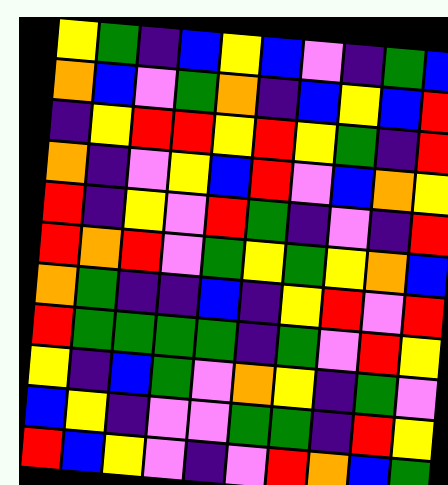[["yellow", "green", "indigo", "blue", "yellow", "blue", "violet", "indigo", "green", "blue"], ["orange", "blue", "violet", "green", "orange", "indigo", "blue", "yellow", "blue", "red"], ["indigo", "yellow", "red", "red", "yellow", "red", "yellow", "green", "indigo", "red"], ["orange", "indigo", "violet", "yellow", "blue", "red", "violet", "blue", "orange", "yellow"], ["red", "indigo", "yellow", "violet", "red", "green", "indigo", "violet", "indigo", "red"], ["red", "orange", "red", "violet", "green", "yellow", "green", "yellow", "orange", "blue"], ["orange", "green", "indigo", "indigo", "blue", "indigo", "yellow", "red", "violet", "red"], ["red", "green", "green", "green", "green", "indigo", "green", "violet", "red", "yellow"], ["yellow", "indigo", "blue", "green", "violet", "orange", "yellow", "indigo", "green", "violet"], ["blue", "yellow", "indigo", "violet", "violet", "green", "green", "indigo", "red", "yellow"], ["red", "blue", "yellow", "violet", "indigo", "violet", "red", "orange", "blue", "green"]]